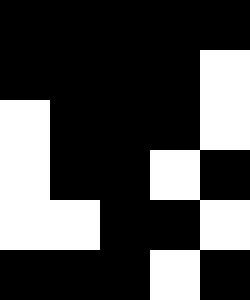[["black", "black", "black", "black", "black"], ["black", "black", "black", "black", "white"], ["white", "black", "black", "black", "white"], ["white", "black", "black", "white", "black"], ["white", "white", "black", "black", "white"], ["black", "black", "black", "white", "black"]]